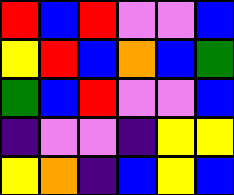[["red", "blue", "red", "violet", "violet", "blue"], ["yellow", "red", "blue", "orange", "blue", "green"], ["green", "blue", "red", "violet", "violet", "blue"], ["indigo", "violet", "violet", "indigo", "yellow", "yellow"], ["yellow", "orange", "indigo", "blue", "yellow", "blue"]]